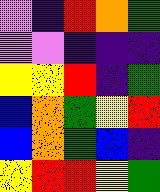[["violet", "indigo", "red", "orange", "green"], ["violet", "violet", "indigo", "indigo", "indigo"], ["yellow", "yellow", "red", "indigo", "green"], ["blue", "orange", "green", "yellow", "red"], ["blue", "orange", "green", "blue", "indigo"], ["yellow", "red", "red", "yellow", "green"]]